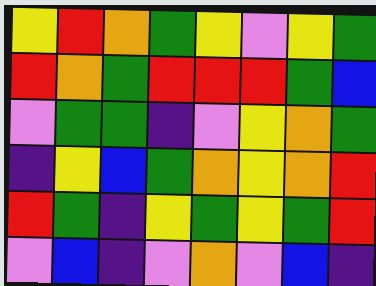[["yellow", "red", "orange", "green", "yellow", "violet", "yellow", "green"], ["red", "orange", "green", "red", "red", "red", "green", "blue"], ["violet", "green", "green", "indigo", "violet", "yellow", "orange", "green"], ["indigo", "yellow", "blue", "green", "orange", "yellow", "orange", "red"], ["red", "green", "indigo", "yellow", "green", "yellow", "green", "red"], ["violet", "blue", "indigo", "violet", "orange", "violet", "blue", "indigo"]]